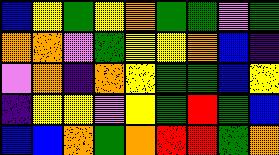[["blue", "yellow", "green", "yellow", "orange", "green", "green", "violet", "green"], ["orange", "orange", "violet", "green", "yellow", "yellow", "orange", "blue", "indigo"], ["violet", "orange", "indigo", "orange", "yellow", "green", "green", "blue", "yellow"], ["indigo", "yellow", "yellow", "violet", "yellow", "green", "red", "green", "blue"], ["blue", "blue", "orange", "green", "orange", "red", "red", "green", "orange"]]